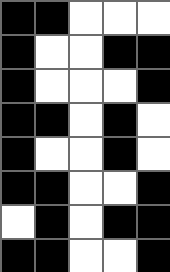[["black", "black", "white", "white", "white"], ["black", "white", "white", "black", "black"], ["black", "white", "white", "white", "black"], ["black", "black", "white", "black", "white"], ["black", "white", "white", "black", "white"], ["black", "black", "white", "white", "black"], ["white", "black", "white", "black", "black"], ["black", "black", "white", "white", "black"]]